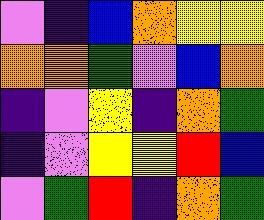[["violet", "indigo", "blue", "orange", "yellow", "yellow"], ["orange", "orange", "green", "violet", "blue", "orange"], ["indigo", "violet", "yellow", "indigo", "orange", "green"], ["indigo", "violet", "yellow", "yellow", "red", "blue"], ["violet", "green", "red", "indigo", "orange", "green"]]